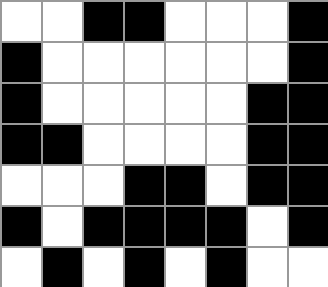[["white", "white", "black", "black", "white", "white", "white", "black"], ["black", "white", "white", "white", "white", "white", "white", "black"], ["black", "white", "white", "white", "white", "white", "black", "black"], ["black", "black", "white", "white", "white", "white", "black", "black"], ["white", "white", "white", "black", "black", "white", "black", "black"], ["black", "white", "black", "black", "black", "black", "white", "black"], ["white", "black", "white", "black", "white", "black", "white", "white"]]